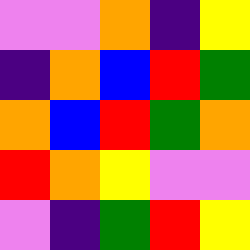[["violet", "violet", "orange", "indigo", "yellow"], ["indigo", "orange", "blue", "red", "green"], ["orange", "blue", "red", "green", "orange"], ["red", "orange", "yellow", "violet", "violet"], ["violet", "indigo", "green", "red", "yellow"]]